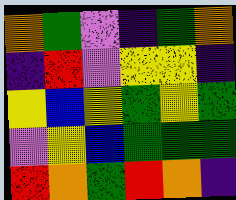[["orange", "green", "violet", "indigo", "green", "orange"], ["indigo", "red", "violet", "yellow", "yellow", "indigo"], ["yellow", "blue", "yellow", "green", "yellow", "green"], ["violet", "yellow", "blue", "green", "green", "green"], ["red", "orange", "green", "red", "orange", "indigo"]]